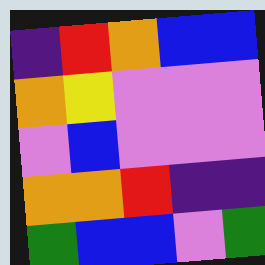[["indigo", "red", "orange", "blue", "blue"], ["orange", "yellow", "violet", "violet", "violet"], ["violet", "blue", "violet", "violet", "violet"], ["orange", "orange", "red", "indigo", "indigo"], ["green", "blue", "blue", "violet", "green"]]